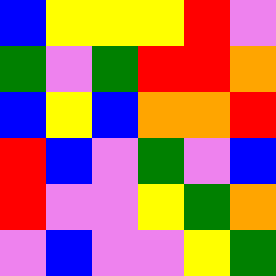[["blue", "yellow", "yellow", "yellow", "red", "violet"], ["green", "violet", "green", "red", "red", "orange"], ["blue", "yellow", "blue", "orange", "orange", "red"], ["red", "blue", "violet", "green", "violet", "blue"], ["red", "violet", "violet", "yellow", "green", "orange"], ["violet", "blue", "violet", "violet", "yellow", "green"]]